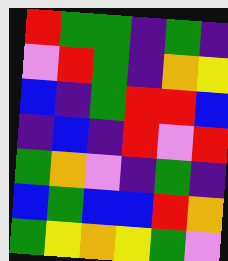[["red", "green", "green", "indigo", "green", "indigo"], ["violet", "red", "green", "indigo", "orange", "yellow"], ["blue", "indigo", "green", "red", "red", "blue"], ["indigo", "blue", "indigo", "red", "violet", "red"], ["green", "orange", "violet", "indigo", "green", "indigo"], ["blue", "green", "blue", "blue", "red", "orange"], ["green", "yellow", "orange", "yellow", "green", "violet"]]